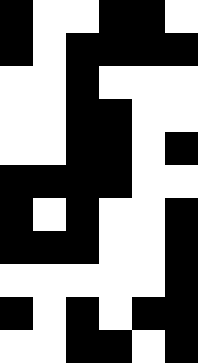[["black", "white", "white", "black", "black", "white"], ["black", "white", "black", "black", "black", "black"], ["white", "white", "black", "white", "white", "white"], ["white", "white", "black", "black", "white", "white"], ["white", "white", "black", "black", "white", "black"], ["black", "black", "black", "black", "white", "white"], ["black", "white", "black", "white", "white", "black"], ["black", "black", "black", "white", "white", "black"], ["white", "white", "white", "white", "white", "black"], ["black", "white", "black", "white", "black", "black"], ["white", "white", "black", "black", "white", "black"]]